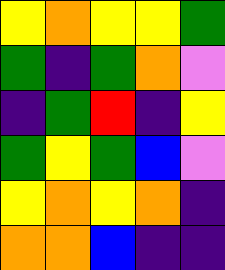[["yellow", "orange", "yellow", "yellow", "green"], ["green", "indigo", "green", "orange", "violet"], ["indigo", "green", "red", "indigo", "yellow"], ["green", "yellow", "green", "blue", "violet"], ["yellow", "orange", "yellow", "orange", "indigo"], ["orange", "orange", "blue", "indigo", "indigo"]]